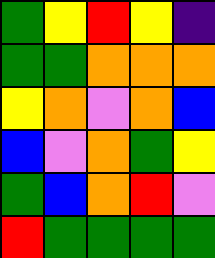[["green", "yellow", "red", "yellow", "indigo"], ["green", "green", "orange", "orange", "orange"], ["yellow", "orange", "violet", "orange", "blue"], ["blue", "violet", "orange", "green", "yellow"], ["green", "blue", "orange", "red", "violet"], ["red", "green", "green", "green", "green"]]